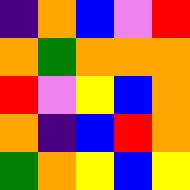[["indigo", "orange", "blue", "violet", "red"], ["orange", "green", "orange", "orange", "orange"], ["red", "violet", "yellow", "blue", "orange"], ["orange", "indigo", "blue", "red", "orange"], ["green", "orange", "yellow", "blue", "yellow"]]